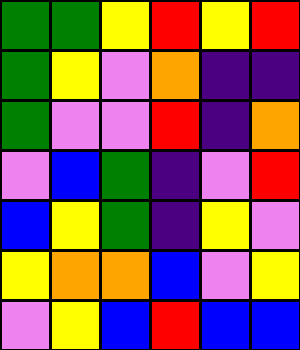[["green", "green", "yellow", "red", "yellow", "red"], ["green", "yellow", "violet", "orange", "indigo", "indigo"], ["green", "violet", "violet", "red", "indigo", "orange"], ["violet", "blue", "green", "indigo", "violet", "red"], ["blue", "yellow", "green", "indigo", "yellow", "violet"], ["yellow", "orange", "orange", "blue", "violet", "yellow"], ["violet", "yellow", "blue", "red", "blue", "blue"]]